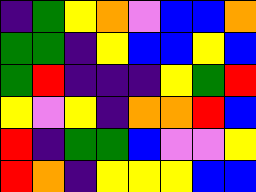[["indigo", "green", "yellow", "orange", "violet", "blue", "blue", "orange"], ["green", "green", "indigo", "yellow", "blue", "blue", "yellow", "blue"], ["green", "red", "indigo", "indigo", "indigo", "yellow", "green", "red"], ["yellow", "violet", "yellow", "indigo", "orange", "orange", "red", "blue"], ["red", "indigo", "green", "green", "blue", "violet", "violet", "yellow"], ["red", "orange", "indigo", "yellow", "yellow", "yellow", "blue", "blue"]]